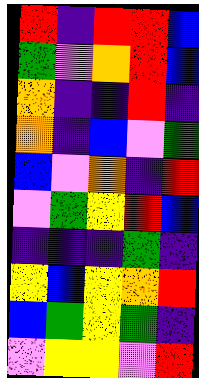[["red", "indigo", "red", "red", "blue"], ["green", "violet", "orange", "red", "blue"], ["orange", "indigo", "indigo", "red", "indigo"], ["orange", "indigo", "blue", "violet", "green"], ["blue", "violet", "orange", "indigo", "red"], ["violet", "green", "yellow", "red", "blue"], ["indigo", "indigo", "indigo", "green", "indigo"], ["yellow", "blue", "yellow", "orange", "red"], ["blue", "green", "yellow", "green", "indigo"], ["violet", "yellow", "yellow", "violet", "red"]]